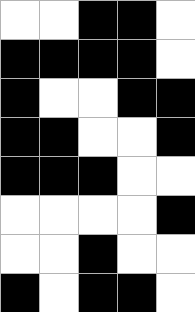[["white", "white", "black", "black", "white"], ["black", "black", "black", "black", "white"], ["black", "white", "white", "black", "black"], ["black", "black", "white", "white", "black"], ["black", "black", "black", "white", "white"], ["white", "white", "white", "white", "black"], ["white", "white", "black", "white", "white"], ["black", "white", "black", "black", "white"]]